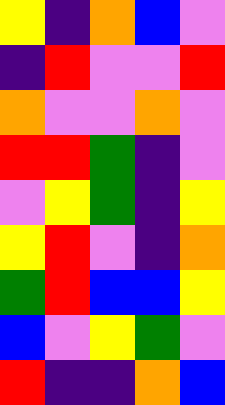[["yellow", "indigo", "orange", "blue", "violet"], ["indigo", "red", "violet", "violet", "red"], ["orange", "violet", "violet", "orange", "violet"], ["red", "red", "green", "indigo", "violet"], ["violet", "yellow", "green", "indigo", "yellow"], ["yellow", "red", "violet", "indigo", "orange"], ["green", "red", "blue", "blue", "yellow"], ["blue", "violet", "yellow", "green", "violet"], ["red", "indigo", "indigo", "orange", "blue"]]